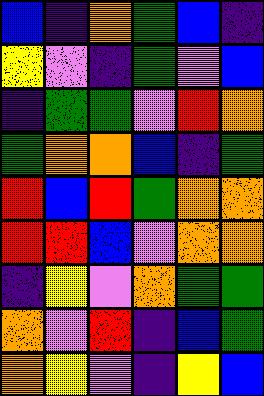[["blue", "indigo", "orange", "green", "blue", "indigo"], ["yellow", "violet", "indigo", "green", "violet", "blue"], ["indigo", "green", "green", "violet", "red", "orange"], ["green", "orange", "orange", "blue", "indigo", "green"], ["red", "blue", "red", "green", "orange", "orange"], ["red", "red", "blue", "violet", "orange", "orange"], ["indigo", "yellow", "violet", "orange", "green", "green"], ["orange", "violet", "red", "indigo", "blue", "green"], ["orange", "yellow", "violet", "indigo", "yellow", "blue"]]